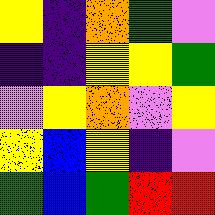[["yellow", "indigo", "orange", "green", "violet"], ["indigo", "indigo", "yellow", "yellow", "green"], ["violet", "yellow", "orange", "violet", "yellow"], ["yellow", "blue", "yellow", "indigo", "violet"], ["green", "blue", "green", "red", "red"]]